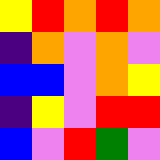[["yellow", "red", "orange", "red", "orange"], ["indigo", "orange", "violet", "orange", "violet"], ["blue", "blue", "violet", "orange", "yellow"], ["indigo", "yellow", "violet", "red", "red"], ["blue", "violet", "red", "green", "violet"]]